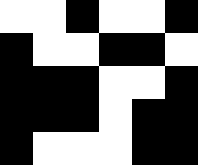[["white", "white", "black", "white", "white", "black"], ["black", "white", "white", "black", "black", "white"], ["black", "black", "black", "white", "white", "black"], ["black", "black", "black", "white", "black", "black"], ["black", "white", "white", "white", "black", "black"]]